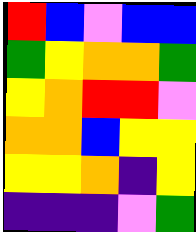[["red", "blue", "violet", "blue", "blue"], ["green", "yellow", "orange", "orange", "green"], ["yellow", "orange", "red", "red", "violet"], ["orange", "orange", "blue", "yellow", "yellow"], ["yellow", "yellow", "orange", "indigo", "yellow"], ["indigo", "indigo", "indigo", "violet", "green"]]